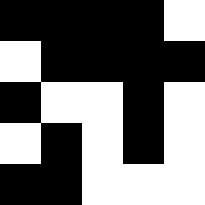[["black", "black", "black", "black", "white"], ["white", "black", "black", "black", "black"], ["black", "white", "white", "black", "white"], ["white", "black", "white", "black", "white"], ["black", "black", "white", "white", "white"]]